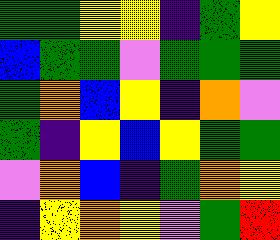[["green", "green", "yellow", "yellow", "indigo", "green", "yellow"], ["blue", "green", "green", "violet", "green", "green", "green"], ["green", "orange", "blue", "yellow", "indigo", "orange", "violet"], ["green", "indigo", "yellow", "blue", "yellow", "green", "green"], ["violet", "orange", "blue", "indigo", "green", "orange", "yellow"], ["indigo", "yellow", "orange", "yellow", "violet", "green", "red"]]